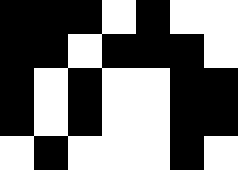[["black", "black", "black", "white", "black", "white", "white"], ["black", "black", "white", "black", "black", "black", "white"], ["black", "white", "black", "white", "white", "black", "black"], ["black", "white", "black", "white", "white", "black", "black"], ["white", "black", "white", "white", "white", "black", "white"]]